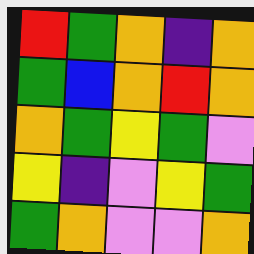[["red", "green", "orange", "indigo", "orange"], ["green", "blue", "orange", "red", "orange"], ["orange", "green", "yellow", "green", "violet"], ["yellow", "indigo", "violet", "yellow", "green"], ["green", "orange", "violet", "violet", "orange"]]